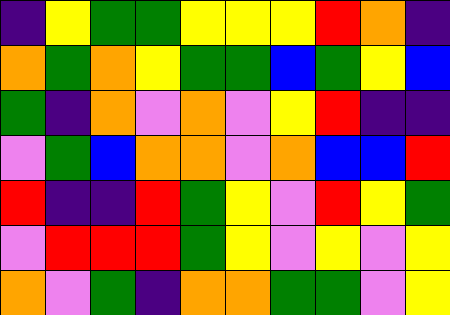[["indigo", "yellow", "green", "green", "yellow", "yellow", "yellow", "red", "orange", "indigo"], ["orange", "green", "orange", "yellow", "green", "green", "blue", "green", "yellow", "blue"], ["green", "indigo", "orange", "violet", "orange", "violet", "yellow", "red", "indigo", "indigo"], ["violet", "green", "blue", "orange", "orange", "violet", "orange", "blue", "blue", "red"], ["red", "indigo", "indigo", "red", "green", "yellow", "violet", "red", "yellow", "green"], ["violet", "red", "red", "red", "green", "yellow", "violet", "yellow", "violet", "yellow"], ["orange", "violet", "green", "indigo", "orange", "orange", "green", "green", "violet", "yellow"]]